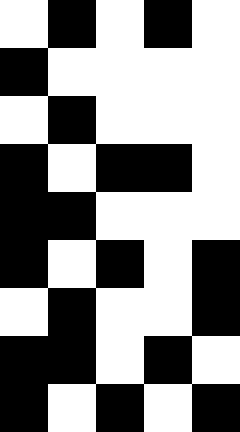[["white", "black", "white", "black", "white"], ["black", "white", "white", "white", "white"], ["white", "black", "white", "white", "white"], ["black", "white", "black", "black", "white"], ["black", "black", "white", "white", "white"], ["black", "white", "black", "white", "black"], ["white", "black", "white", "white", "black"], ["black", "black", "white", "black", "white"], ["black", "white", "black", "white", "black"]]